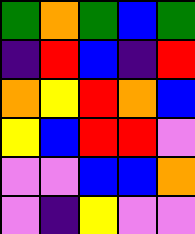[["green", "orange", "green", "blue", "green"], ["indigo", "red", "blue", "indigo", "red"], ["orange", "yellow", "red", "orange", "blue"], ["yellow", "blue", "red", "red", "violet"], ["violet", "violet", "blue", "blue", "orange"], ["violet", "indigo", "yellow", "violet", "violet"]]